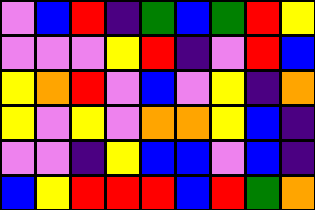[["violet", "blue", "red", "indigo", "green", "blue", "green", "red", "yellow"], ["violet", "violet", "violet", "yellow", "red", "indigo", "violet", "red", "blue"], ["yellow", "orange", "red", "violet", "blue", "violet", "yellow", "indigo", "orange"], ["yellow", "violet", "yellow", "violet", "orange", "orange", "yellow", "blue", "indigo"], ["violet", "violet", "indigo", "yellow", "blue", "blue", "violet", "blue", "indigo"], ["blue", "yellow", "red", "red", "red", "blue", "red", "green", "orange"]]